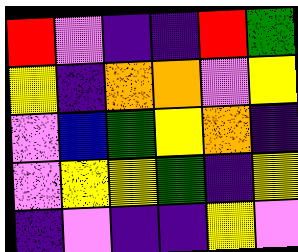[["red", "violet", "indigo", "indigo", "red", "green"], ["yellow", "indigo", "orange", "orange", "violet", "yellow"], ["violet", "blue", "green", "yellow", "orange", "indigo"], ["violet", "yellow", "yellow", "green", "indigo", "yellow"], ["indigo", "violet", "indigo", "indigo", "yellow", "violet"]]